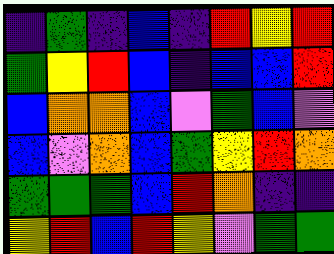[["indigo", "green", "indigo", "blue", "indigo", "red", "yellow", "red"], ["green", "yellow", "red", "blue", "indigo", "blue", "blue", "red"], ["blue", "orange", "orange", "blue", "violet", "green", "blue", "violet"], ["blue", "violet", "orange", "blue", "green", "yellow", "red", "orange"], ["green", "green", "green", "blue", "red", "orange", "indigo", "indigo"], ["yellow", "red", "blue", "red", "yellow", "violet", "green", "green"]]